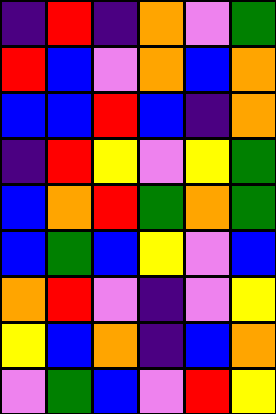[["indigo", "red", "indigo", "orange", "violet", "green"], ["red", "blue", "violet", "orange", "blue", "orange"], ["blue", "blue", "red", "blue", "indigo", "orange"], ["indigo", "red", "yellow", "violet", "yellow", "green"], ["blue", "orange", "red", "green", "orange", "green"], ["blue", "green", "blue", "yellow", "violet", "blue"], ["orange", "red", "violet", "indigo", "violet", "yellow"], ["yellow", "blue", "orange", "indigo", "blue", "orange"], ["violet", "green", "blue", "violet", "red", "yellow"]]